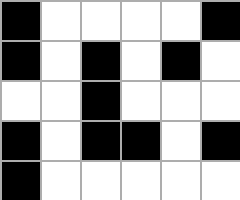[["black", "white", "white", "white", "white", "black"], ["black", "white", "black", "white", "black", "white"], ["white", "white", "black", "white", "white", "white"], ["black", "white", "black", "black", "white", "black"], ["black", "white", "white", "white", "white", "white"]]